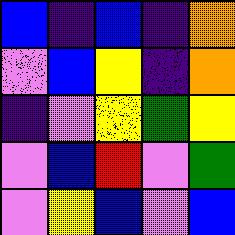[["blue", "indigo", "blue", "indigo", "orange"], ["violet", "blue", "yellow", "indigo", "orange"], ["indigo", "violet", "yellow", "green", "yellow"], ["violet", "blue", "red", "violet", "green"], ["violet", "yellow", "blue", "violet", "blue"]]